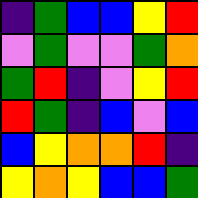[["indigo", "green", "blue", "blue", "yellow", "red"], ["violet", "green", "violet", "violet", "green", "orange"], ["green", "red", "indigo", "violet", "yellow", "red"], ["red", "green", "indigo", "blue", "violet", "blue"], ["blue", "yellow", "orange", "orange", "red", "indigo"], ["yellow", "orange", "yellow", "blue", "blue", "green"]]